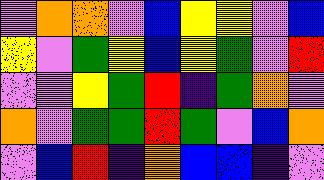[["violet", "orange", "orange", "violet", "blue", "yellow", "yellow", "violet", "blue"], ["yellow", "violet", "green", "yellow", "blue", "yellow", "green", "violet", "red"], ["violet", "violet", "yellow", "green", "red", "indigo", "green", "orange", "violet"], ["orange", "violet", "green", "green", "red", "green", "violet", "blue", "orange"], ["violet", "blue", "red", "indigo", "orange", "blue", "blue", "indigo", "violet"]]